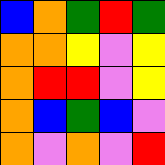[["blue", "orange", "green", "red", "green"], ["orange", "orange", "yellow", "violet", "yellow"], ["orange", "red", "red", "violet", "yellow"], ["orange", "blue", "green", "blue", "violet"], ["orange", "violet", "orange", "violet", "red"]]